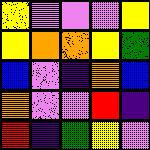[["yellow", "violet", "violet", "violet", "yellow"], ["yellow", "orange", "orange", "yellow", "green"], ["blue", "violet", "indigo", "orange", "blue"], ["orange", "violet", "violet", "red", "indigo"], ["red", "indigo", "green", "yellow", "violet"]]